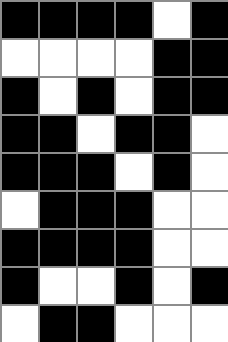[["black", "black", "black", "black", "white", "black"], ["white", "white", "white", "white", "black", "black"], ["black", "white", "black", "white", "black", "black"], ["black", "black", "white", "black", "black", "white"], ["black", "black", "black", "white", "black", "white"], ["white", "black", "black", "black", "white", "white"], ["black", "black", "black", "black", "white", "white"], ["black", "white", "white", "black", "white", "black"], ["white", "black", "black", "white", "white", "white"]]